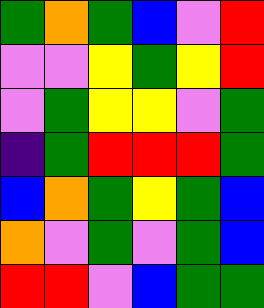[["green", "orange", "green", "blue", "violet", "red"], ["violet", "violet", "yellow", "green", "yellow", "red"], ["violet", "green", "yellow", "yellow", "violet", "green"], ["indigo", "green", "red", "red", "red", "green"], ["blue", "orange", "green", "yellow", "green", "blue"], ["orange", "violet", "green", "violet", "green", "blue"], ["red", "red", "violet", "blue", "green", "green"]]